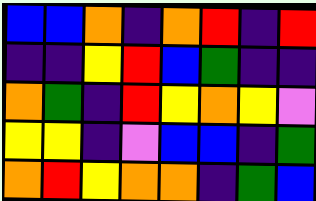[["blue", "blue", "orange", "indigo", "orange", "red", "indigo", "red"], ["indigo", "indigo", "yellow", "red", "blue", "green", "indigo", "indigo"], ["orange", "green", "indigo", "red", "yellow", "orange", "yellow", "violet"], ["yellow", "yellow", "indigo", "violet", "blue", "blue", "indigo", "green"], ["orange", "red", "yellow", "orange", "orange", "indigo", "green", "blue"]]